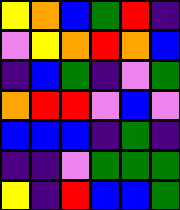[["yellow", "orange", "blue", "green", "red", "indigo"], ["violet", "yellow", "orange", "red", "orange", "blue"], ["indigo", "blue", "green", "indigo", "violet", "green"], ["orange", "red", "red", "violet", "blue", "violet"], ["blue", "blue", "blue", "indigo", "green", "indigo"], ["indigo", "indigo", "violet", "green", "green", "green"], ["yellow", "indigo", "red", "blue", "blue", "green"]]